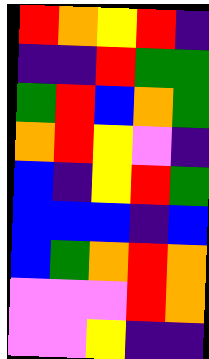[["red", "orange", "yellow", "red", "indigo"], ["indigo", "indigo", "red", "green", "green"], ["green", "red", "blue", "orange", "green"], ["orange", "red", "yellow", "violet", "indigo"], ["blue", "indigo", "yellow", "red", "green"], ["blue", "blue", "blue", "indigo", "blue"], ["blue", "green", "orange", "red", "orange"], ["violet", "violet", "violet", "red", "orange"], ["violet", "violet", "yellow", "indigo", "indigo"]]